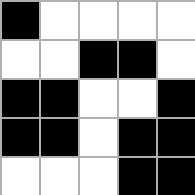[["black", "white", "white", "white", "white"], ["white", "white", "black", "black", "white"], ["black", "black", "white", "white", "black"], ["black", "black", "white", "black", "black"], ["white", "white", "white", "black", "black"]]